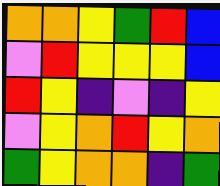[["orange", "orange", "yellow", "green", "red", "blue"], ["violet", "red", "yellow", "yellow", "yellow", "blue"], ["red", "yellow", "indigo", "violet", "indigo", "yellow"], ["violet", "yellow", "orange", "red", "yellow", "orange"], ["green", "yellow", "orange", "orange", "indigo", "green"]]